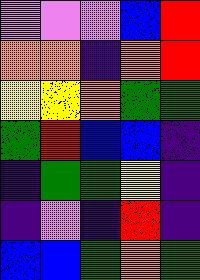[["violet", "violet", "violet", "blue", "red"], ["orange", "orange", "indigo", "orange", "red"], ["yellow", "yellow", "orange", "green", "green"], ["green", "red", "blue", "blue", "indigo"], ["indigo", "green", "green", "yellow", "indigo"], ["indigo", "violet", "indigo", "red", "indigo"], ["blue", "blue", "green", "orange", "green"]]